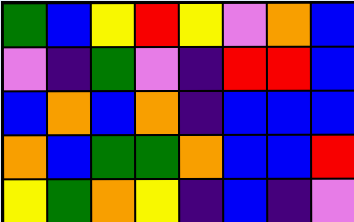[["green", "blue", "yellow", "red", "yellow", "violet", "orange", "blue"], ["violet", "indigo", "green", "violet", "indigo", "red", "red", "blue"], ["blue", "orange", "blue", "orange", "indigo", "blue", "blue", "blue"], ["orange", "blue", "green", "green", "orange", "blue", "blue", "red"], ["yellow", "green", "orange", "yellow", "indigo", "blue", "indigo", "violet"]]